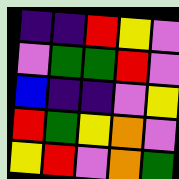[["indigo", "indigo", "red", "yellow", "violet"], ["violet", "green", "green", "red", "violet"], ["blue", "indigo", "indigo", "violet", "yellow"], ["red", "green", "yellow", "orange", "violet"], ["yellow", "red", "violet", "orange", "green"]]